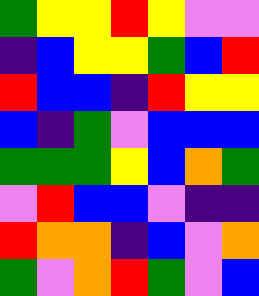[["green", "yellow", "yellow", "red", "yellow", "violet", "violet"], ["indigo", "blue", "yellow", "yellow", "green", "blue", "red"], ["red", "blue", "blue", "indigo", "red", "yellow", "yellow"], ["blue", "indigo", "green", "violet", "blue", "blue", "blue"], ["green", "green", "green", "yellow", "blue", "orange", "green"], ["violet", "red", "blue", "blue", "violet", "indigo", "indigo"], ["red", "orange", "orange", "indigo", "blue", "violet", "orange"], ["green", "violet", "orange", "red", "green", "violet", "blue"]]